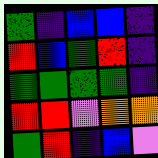[["green", "indigo", "blue", "blue", "indigo"], ["red", "blue", "green", "red", "indigo"], ["green", "green", "green", "green", "indigo"], ["red", "red", "violet", "orange", "orange"], ["green", "red", "indigo", "blue", "violet"]]